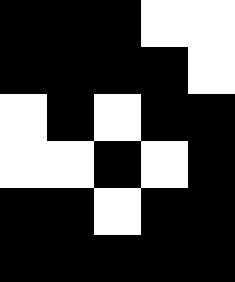[["black", "black", "black", "white", "white"], ["black", "black", "black", "black", "white"], ["white", "black", "white", "black", "black"], ["white", "white", "black", "white", "black"], ["black", "black", "white", "black", "black"], ["black", "black", "black", "black", "black"]]